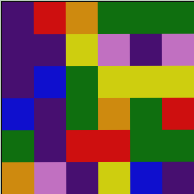[["indigo", "red", "orange", "green", "green", "green"], ["indigo", "indigo", "yellow", "violet", "indigo", "violet"], ["indigo", "blue", "green", "yellow", "yellow", "yellow"], ["blue", "indigo", "green", "orange", "green", "red"], ["green", "indigo", "red", "red", "green", "green"], ["orange", "violet", "indigo", "yellow", "blue", "indigo"]]